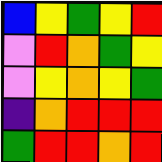[["blue", "yellow", "green", "yellow", "red"], ["violet", "red", "orange", "green", "yellow"], ["violet", "yellow", "orange", "yellow", "green"], ["indigo", "orange", "red", "red", "red"], ["green", "red", "red", "orange", "red"]]